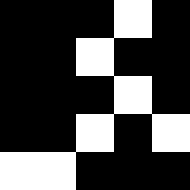[["black", "black", "black", "white", "black"], ["black", "black", "white", "black", "black"], ["black", "black", "black", "white", "black"], ["black", "black", "white", "black", "white"], ["white", "white", "black", "black", "black"]]